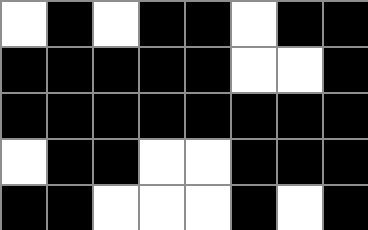[["white", "black", "white", "black", "black", "white", "black", "black"], ["black", "black", "black", "black", "black", "white", "white", "black"], ["black", "black", "black", "black", "black", "black", "black", "black"], ["white", "black", "black", "white", "white", "black", "black", "black"], ["black", "black", "white", "white", "white", "black", "white", "black"]]